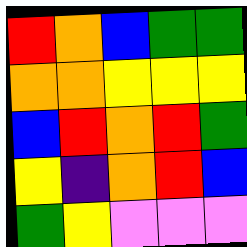[["red", "orange", "blue", "green", "green"], ["orange", "orange", "yellow", "yellow", "yellow"], ["blue", "red", "orange", "red", "green"], ["yellow", "indigo", "orange", "red", "blue"], ["green", "yellow", "violet", "violet", "violet"]]